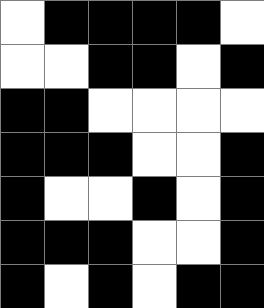[["white", "black", "black", "black", "black", "white"], ["white", "white", "black", "black", "white", "black"], ["black", "black", "white", "white", "white", "white"], ["black", "black", "black", "white", "white", "black"], ["black", "white", "white", "black", "white", "black"], ["black", "black", "black", "white", "white", "black"], ["black", "white", "black", "white", "black", "black"]]